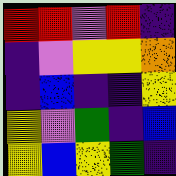[["red", "red", "violet", "red", "indigo"], ["indigo", "violet", "yellow", "yellow", "orange"], ["indigo", "blue", "indigo", "indigo", "yellow"], ["yellow", "violet", "green", "indigo", "blue"], ["yellow", "blue", "yellow", "green", "indigo"]]